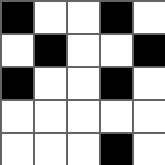[["black", "white", "white", "black", "white"], ["white", "black", "white", "white", "black"], ["black", "white", "white", "black", "white"], ["white", "white", "white", "white", "white"], ["white", "white", "white", "black", "white"]]